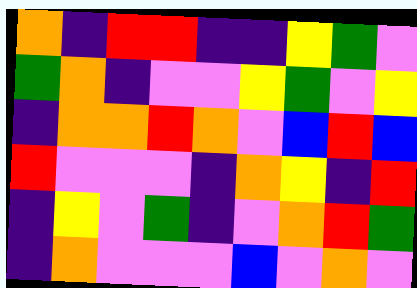[["orange", "indigo", "red", "red", "indigo", "indigo", "yellow", "green", "violet"], ["green", "orange", "indigo", "violet", "violet", "yellow", "green", "violet", "yellow"], ["indigo", "orange", "orange", "red", "orange", "violet", "blue", "red", "blue"], ["red", "violet", "violet", "violet", "indigo", "orange", "yellow", "indigo", "red"], ["indigo", "yellow", "violet", "green", "indigo", "violet", "orange", "red", "green"], ["indigo", "orange", "violet", "violet", "violet", "blue", "violet", "orange", "violet"]]